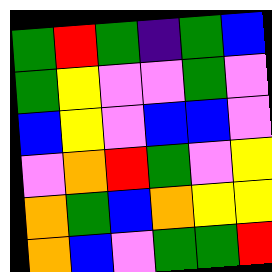[["green", "red", "green", "indigo", "green", "blue"], ["green", "yellow", "violet", "violet", "green", "violet"], ["blue", "yellow", "violet", "blue", "blue", "violet"], ["violet", "orange", "red", "green", "violet", "yellow"], ["orange", "green", "blue", "orange", "yellow", "yellow"], ["orange", "blue", "violet", "green", "green", "red"]]